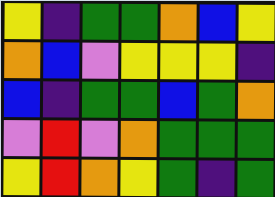[["yellow", "indigo", "green", "green", "orange", "blue", "yellow"], ["orange", "blue", "violet", "yellow", "yellow", "yellow", "indigo"], ["blue", "indigo", "green", "green", "blue", "green", "orange"], ["violet", "red", "violet", "orange", "green", "green", "green"], ["yellow", "red", "orange", "yellow", "green", "indigo", "green"]]